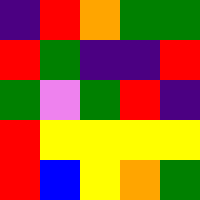[["indigo", "red", "orange", "green", "green"], ["red", "green", "indigo", "indigo", "red"], ["green", "violet", "green", "red", "indigo"], ["red", "yellow", "yellow", "yellow", "yellow"], ["red", "blue", "yellow", "orange", "green"]]